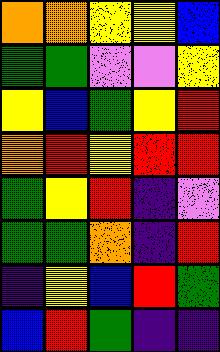[["orange", "orange", "yellow", "yellow", "blue"], ["green", "green", "violet", "violet", "yellow"], ["yellow", "blue", "green", "yellow", "red"], ["orange", "red", "yellow", "red", "red"], ["green", "yellow", "red", "indigo", "violet"], ["green", "green", "orange", "indigo", "red"], ["indigo", "yellow", "blue", "red", "green"], ["blue", "red", "green", "indigo", "indigo"]]